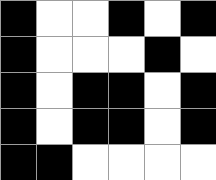[["black", "white", "white", "black", "white", "black"], ["black", "white", "white", "white", "black", "white"], ["black", "white", "black", "black", "white", "black"], ["black", "white", "black", "black", "white", "black"], ["black", "black", "white", "white", "white", "white"]]